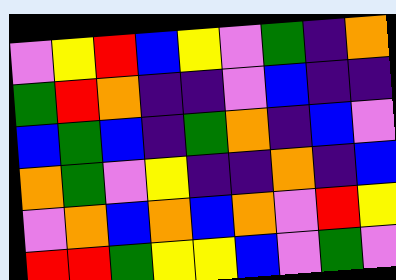[["violet", "yellow", "red", "blue", "yellow", "violet", "green", "indigo", "orange"], ["green", "red", "orange", "indigo", "indigo", "violet", "blue", "indigo", "indigo"], ["blue", "green", "blue", "indigo", "green", "orange", "indigo", "blue", "violet"], ["orange", "green", "violet", "yellow", "indigo", "indigo", "orange", "indigo", "blue"], ["violet", "orange", "blue", "orange", "blue", "orange", "violet", "red", "yellow"], ["red", "red", "green", "yellow", "yellow", "blue", "violet", "green", "violet"]]